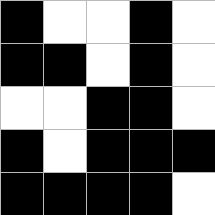[["black", "white", "white", "black", "white"], ["black", "black", "white", "black", "white"], ["white", "white", "black", "black", "white"], ["black", "white", "black", "black", "black"], ["black", "black", "black", "black", "white"]]